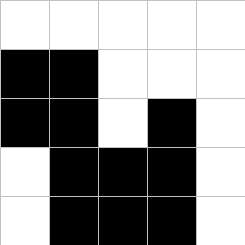[["white", "white", "white", "white", "white"], ["black", "black", "white", "white", "white"], ["black", "black", "white", "black", "white"], ["white", "black", "black", "black", "white"], ["white", "black", "black", "black", "white"]]